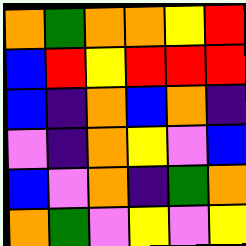[["orange", "green", "orange", "orange", "yellow", "red"], ["blue", "red", "yellow", "red", "red", "red"], ["blue", "indigo", "orange", "blue", "orange", "indigo"], ["violet", "indigo", "orange", "yellow", "violet", "blue"], ["blue", "violet", "orange", "indigo", "green", "orange"], ["orange", "green", "violet", "yellow", "violet", "yellow"]]